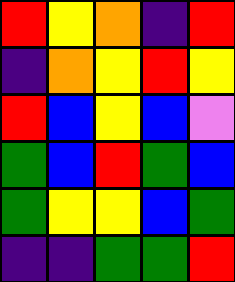[["red", "yellow", "orange", "indigo", "red"], ["indigo", "orange", "yellow", "red", "yellow"], ["red", "blue", "yellow", "blue", "violet"], ["green", "blue", "red", "green", "blue"], ["green", "yellow", "yellow", "blue", "green"], ["indigo", "indigo", "green", "green", "red"]]